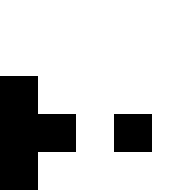[["white", "white", "white", "white", "white"], ["white", "white", "white", "white", "white"], ["black", "white", "white", "white", "white"], ["black", "black", "white", "black", "white"], ["black", "white", "white", "white", "white"]]